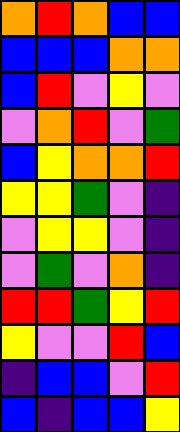[["orange", "red", "orange", "blue", "blue"], ["blue", "blue", "blue", "orange", "orange"], ["blue", "red", "violet", "yellow", "violet"], ["violet", "orange", "red", "violet", "green"], ["blue", "yellow", "orange", "orange", "red"], ["yellow", "yellow", "green", "violet", "indigo"], ["violet", "yellow", "yellow", "violet", "indigo"], ["violet", "green", "violet", "orange", "indigo"], ["red", "red", "green", "yellow", "red"], ["yellow", "violet", "violet", "red", "blue"], ["indigo", "blue", "blue", "violet", "red"], ["blue", "indigo", "blue", "blue", "yellow"]]